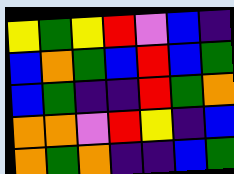[["yellow", "green", "yellow", "red", "violet", "blue", "indigo"], ["blue", "orange", "green", "blue", "red", "blue", "green"], ["blue", "green", "indigo", "indigo", "red", "green", "orange"], ["orange", "orange", "violet", "red", "yellow", "indigo", "blue"], ["orange", "green", "orange", "indigo", "indigo", "blue", "green"]]